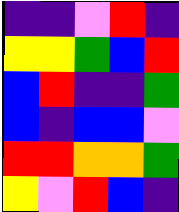[["indigo", "indigo", "violet", "red", "indigo"], ["yellow", "yellow", "green", "blue", "red"], ["blue", "red", "indigo", "indigo", "green"], ["blue", "indigo", "blue", "blue", "violet"], ["red", "red", "orange", "orange", "green"], ["yellow", "violet", "red", "blue", "indigo"]]